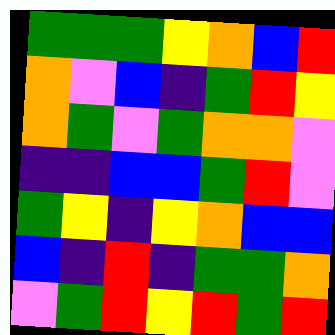[["green", "green", "green", "yellow", "orange", "blue", "red"], ["orange", "violet", "blue", "indigo", "green", "red", "yellow"], ["orange", "green", "violet", "green", "orange", "orange", "violet"], ["indigo", "indigo", "blue", "blue", "green", "red", "violet"], ["green", "yellow", "indigo", "yellow", "orange", "blue", "blue"], ["blue", "indigo", "red", "indigo", "green", "green", "orange"], ["violet", "green", "red", "yellow", "red", "green", "red"]]